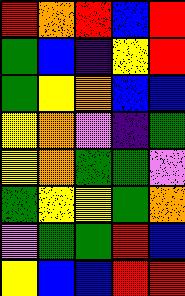[["red", "orange", "red", "blue", "red"], ["green", "blue", "indigo", "yellow", "red"], ["green", "yellow", "orange", "blue", "blue"], ["yellow", "orange", "violet", "indigo", "green"], ["yellow", "orange", "green", "green", "violet"], ["green", "yellow", "yellow", "green", "orange"], ["violet", "green", "green", "red", "blue"], ["yellow", "blue", "blue", "red", "red"]]